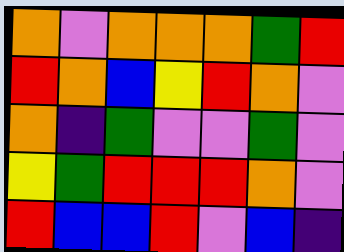[["orange", "violet", "orange", "orange", "orange", "green", "red"], ["red", "orange", "blue", "yellow", "red", "orange", "violet"], ["orange", "indigo", "green", "violet", "violet", "green", "violet"], ["yellow", "green", "red", "red", "red", "orange", "violet"], ["red", "blue", "blue", "red", "violet", "blue", "indigo"]]